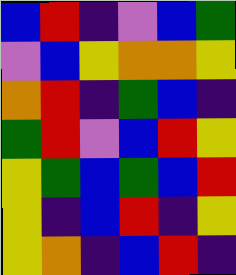[["blue", "red", "indigo", "violet", "blue", "green"], ["violet", "blue", "yellow", "orange", "orange", "yellow"], ["orange", "red", "indigo", "green", "blue", "indigo"], ["green", "red", "violet", "blue", "red", "yellow"], ["yellow", "green", "blue", "green", "blue", "red"], ["yellow", "indigo", "blue", "red", "indigo", "yellow"], ["yellow", "orange", "indigo", "blue", "red", "indigo"]]